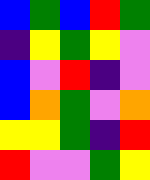[["blue", "green", "blue", "red", "green"], ["indigo", "yellow", "green", "yellow", "violet"], ["blue", "violet", "red", "indigo", "violet"], ["blue", "orange", "green", "violet", "orange"], ["yellow", "yellow", "green", "indigo", "red"], ["red", "violet", "violet", "green", "yellow"]]